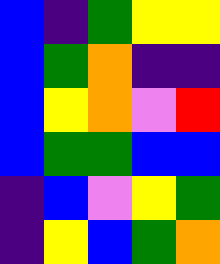[["blue", "indigo", "green", "yellow", "yellow"], ["blue", "green", "orange", "indigo", "indigo"], ["blue", "yellow", "orange", "violet", "red"], ["blue", "green", "green", "blue", "blue"], ["indigo", "blue", "violet", "yellow", "green"], ["indigo", "yellow", "blue", "green", "orange"]]